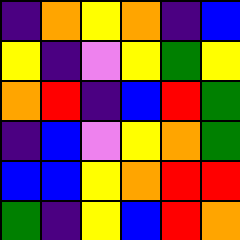[["indigo", "orange", "yellow", "orange", "indigo", "blue"], ["yellow", "indigo", "violet", "yellow", "green", "yellow"], ["orange", "red", "indigo", "blue", "red", "green"], ["indigo", "blue", "violet", "yellow", "orange", "green"], ["blue", "blue", "yellow", "orange", "red", "red"], ["green", "indigo", "yellow", "blue", "red", "orange"]]